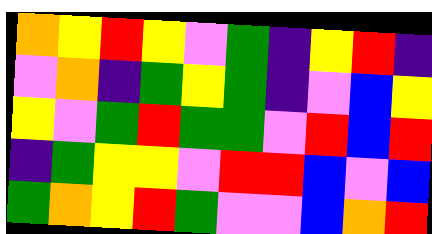[["orange", "yellow", "red", "yellow", "violet", "green", "indigo", "yellow", "red", "indigo"], ["violet", "orange", "indigo", "green", "yellow", "green", "indigo", "violet", "blue", "yellow"], ["yellow", "violet", "green", "red", "green", "green", "violet", "red", "blue", "red"], ["indigo", "green", "yellow", "yellow", "violet", "red", "red", "blue", "violet", "blue"], ["green", "orange", "yellow", "red", "green", "violet", "violet", "blue", "orange", "red"]]